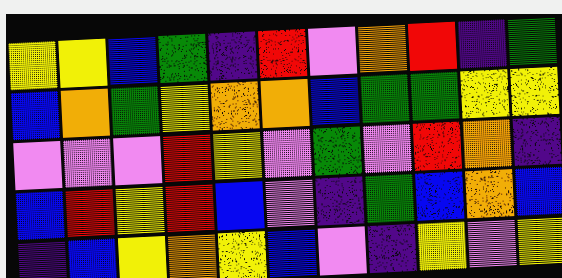[["yellow", "yellow", "blue", "green", "indigo", "red", "violet", "orange", "red", "indigo", "green"], ["blue", "orange", "green", "yellow", "orange", "orange", "blue", "green", "green", "yellow", "yellow"], ["violet", "violet", "violet", "red", "yellow", "violet", "green", "violet", "red", "orange", "indigo"], ["blue", "red", "yellow", "red", "blue", "violet", "indigo", "green", "blue", "orange", "blue"], ["indigo", "blue", "yellow", "orange", "yellow", "blue", "violet", "indigo", "yellow", "violet", "yellow"]]